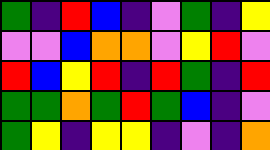[["green", "indigo", "red", "blue", "indigo", "violet", "green", "indigo", "yellow"], ["violet", "violet", "blue", "orange", "orange", "violet", "yellow", "red", "violet"], ["red", "blue", "yellow", "red", "indigo", "red", "green", "indigo", "red"], ["green", "green", "orange", "green", "red", "green", "blue", "indigo", "violet"], ["green", "yellow", "indigo", "yellow", "yellow", "indigo", "violet", "indigo", "orange"]]